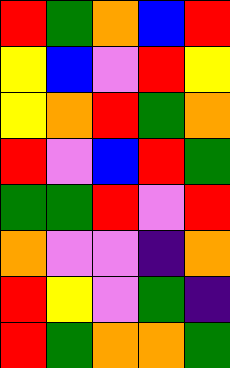[["red", "green", "orange", "blue", "red"], ["yellow", "blue", "violet", "red", "yellow"], ["yellow", "orange", "red", "green", "orange"], ["red", "violet", "blue", "red", "green"], ["green", "green", "red", "violet", "red"], ["orange", "violet", "violet", "indigo", "orange"], ["red", "yellow", "violet", "green", "indigo"], ["red", "green", "orange", "orange", "green"]]